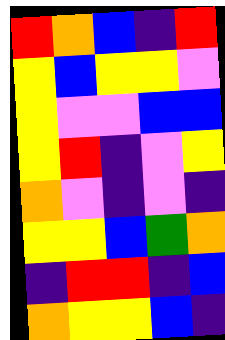[["red", "orange", "blue", "indigo", "red"], ["yellow", "blue", "yellow", "yellow", "violet"], ["yellow", "violet", "violet", "blue", "blue"], ["yellow", "red", "indigo", "violet", "yellow"], ["orange", "violet", "indigo", "violet", "indigo"], ["yellow", "yellow", "blue", "green", "orange"], ["indigo", "red", "red", "indigo", "blue"], ["orange", "yellow", "yellow", "blue", "indigo"]]